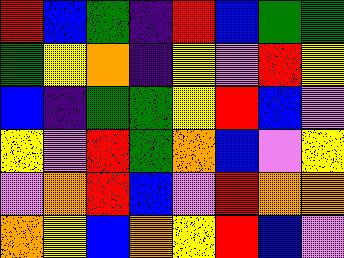[["red", "blue", "green", "indigo", "red", "blue", "green", "green"], ["green", "yellow", "orange", "indigo", "yellow", "violet", "red", "yellow"], ["blue", "indigo", "green", "green", "yellow", "red", "blue", "violet"], ["yellow", "violet", "red", "green", "orange", "blue", "violet", "yellow"], ["violet", "orange", "red", "blue", "violet", "red", "orange", "orange"], ["orange", "yellow", "blue", "orange", "yellow", "red", "blue", "violet"]]